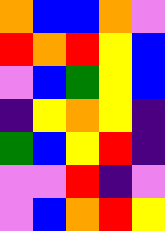[["orange", "blue", "blue", "orange", "violet"], ["red", "orange", "red", "yellow", "blue"], ["violet", "blue", "green", "yellow", "blue"], ["indigo", "yellow", "orange", "yellow", "indigo"], ["green", "blue", "yellow", "red", "indigo"], ["violet", "violet", "red", "indigo", "violet"], ["violet", "blue", "orange", "red", "yellow"]]